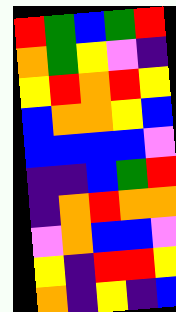[["red", "green", "blue", "green", "red"], ["orange", "green", "yellow", "violet", "indigo"], ["yellow", "red", "orange", "red", "yellow"], ["blue", "orange", "orange", "yellow", "blue"], ["blue", "blue", "blue", "blue", "violet"], ["indigo", "indigo", "blue", "green", "red"], ["indigo", "orange", "red", "orange", "orange"], ["violet", "orange", "blue", "blue", "violet"], ["yellow", "indigo", "red", "red", "yellow"], ["orange", "indigo", "yellow", "indigo", "blue"]]